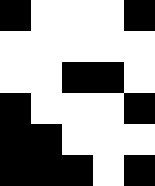[["black", "white", "white", "white", "black"], ["white", "white", "white", "white", "white"], ["white", "white", "black", "black", "white"], ["black", "white", "white", "white", "black"], ["black", "black", "white", "white", "white"], ["black", "black", "black", "white", "black"]]